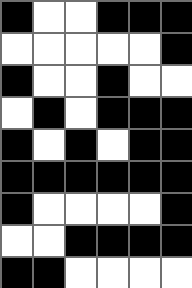[["black", "white", "white", "black", "black", "black"], ["white", "white", "white", "white", "white", "black"], ["black", "white", "white", "black", "white", "white"], ["white", "black", "white", "black", "black", "black"], ["black", "white", "black", "white", "black", "black"], ["black", "black", "black", "black", "black", "black"], ["black", "white", "white", "white", "white", "black"], ["white", "white", "black", "black", "black", "black"], ["black", "black", "white", "white", "white", "white"]]